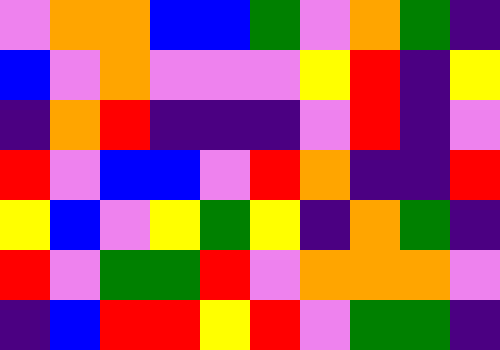[["violet", "orange", "orange", "blue", "blue", "green", "violet", "orange", "green", "indigo"], ["blue", "violet", "orange", "violet", "violet", "violet", "yellow", "red", "indigo", "yellow"], ["indigo", "orange", "red", "indigo", "indigo", "indigo", "violet", "red", "indigo", "violet"], ["red", "violet", "blue", "blue", "violet", "red", "orange", "indigo", "indigo", "red"], ["yellow", "blue", "violet", "yellow", "green", "yellow", "indigo", "orange", "green", "indigo"], ["red", "violet", "green", "green", "red", "violet", "orange", "orange", "orange", "violet"], ["indigo", "blue", "red", "red", "yellow", "red", "violet", "green", "green", "indigo"]]